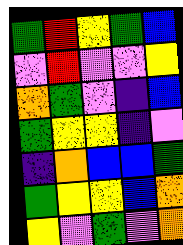[["green", "red", "yellow", "green", "blue"], ["violet", "red", "violet", "violet", "yellow"], ["orange", "green", "violet", "indigo", "blue"], ["green", "yellow", "yellow", "indigo", "violet"], ["indigo", "orange", "blue", "blue", "green"], ["green", "yellow", "yellow", "blue", "orange"], ["yellow", "violet", "green", "violet", "orange"]]